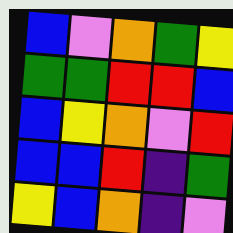[["blue", "violet", "orange", "green", "yellow"], ["green", "green", "red", "red", "blue"], ["blue", "yellow", "orange", "violet", "red"], ["blue", "blue", "red", "indigo", "green"], ["yellow", "blue", "orange", "indigo", "violet"]]